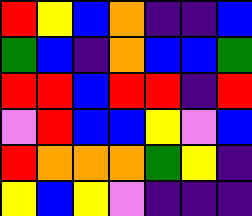[["red", "yellow", "blue", "orange", "indigo", "indigo", "blue"], ["green", "blue", "indigo", "orange", "blue", "blue", "green"], ["red", "red", "blue", "red", "red", "indigo", "red"], ["violet", "red", "blue", "blue", "yellow", "violet", "blue"], ["red", "orange", "orange", "orange", "green", "yellow", "indigo"], ["yellow", "blue", "yellow", "violet", "indigo", "indigo", "indigo"]]